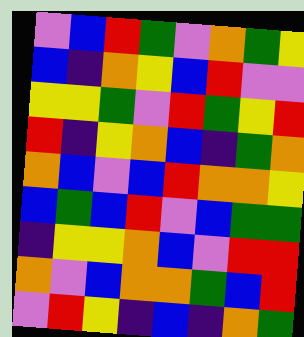[["violet", "blue", "red", "green", "violet", "orange", "green", "yellow"], ["blue", "indigo", "orange", "yellow", "blue", "red", "violet", "violet"], ["yellow", "yellow", "green", "violet", "red", "green", "yellow", "red"], ["red", "indigo", "yellow", "orange", "blue", "indigo", "green", "orange"], ["orange", "blue", "violet", "blue", "red", "orange", "orange", "yellow"], ["blue", "green", "blue", "red", "violet", "blue", "green", "green"], ["indigo", "yellow", "yellow", "orange", "blue", "violet", "red", "red"], ["orange", "violet", "blue", "orange", "orange", "green", "blue", "red"], ["violet", "red", "yellow", "indigo", "blue", "indigo", "orange", "green"]]